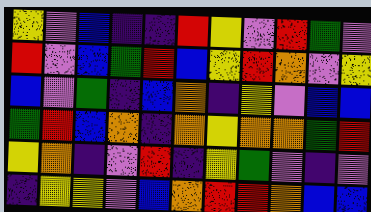[["yellow", "violet", "blue", "indigo", "indigo", "red", "yellow", "violet", "red", "green", "violet"], ["red", "violet", "blue", "green", "red", "blue", "yellow", "red", "orange", "violet", "yellow"], ["blue", "violet", "green", "indigo", "blue", "orange", "indigo", "yellow", "violet", "blue", "blue"], ["green", "red", "blue", "orange", "indigo", "orange", "yellow", "orange", "orange", "green", "red"], ["yellow", "orange", "indigo", "violet", "red", "indigo", "yellow", "green", "violet", "indigo", "violet"], ["indigo", "yellow", "yellow", "violet", "blue", "orange", "red", "red", "orange", "blue", "blue"]]